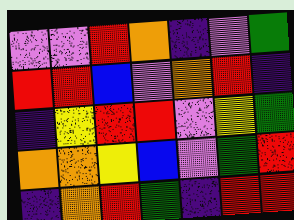[["violet", "violet", "red", "orange", "indigo", "violet", "green"], ["red", "red", "blue", "violet", "orange", "red", "indigo"], ["indigo", "yellow", "red", "red", "violet", "yellow", "green"], ["orange", "orange", "yellow", "blue", "violet", "green", "red"], ["indigo", "orange", "red", "green", "indigo", "red", "red"]]